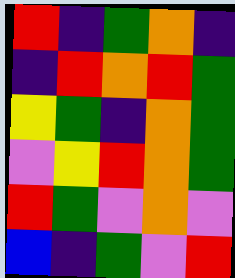[["red", "indigo", "green", "orange", "indigo"], ["indigo", "red", "orange", "red", "green"], ["yellow", "green", "indigo", "orange", "green"], ["violet", "yellow", "red", "orange", "green"], ["red", "green", "violet", "orange", "violet"], ["blue", "indigo", "green", "violet", "red"]]